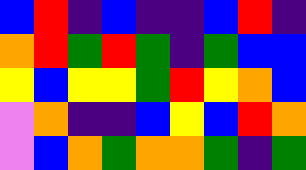[["blue", "red", "indigo", "blue", "indigo", "indigo", "blue", "red", "indigo"], ["orange", "red", "green", "red", "green", "indigo", "green", "blue", "blue"], ["yellow", "blue", "yellow", "yellow", "green", "red", "yellow", "orange", "blue"], ["violet", "orange", "indigo", "indigo", "blue", "yellow", "blue", "red", "orange"], ["violet", "blue", "orange", "green", "orange", "orange", "green", "indigo", "green"]]